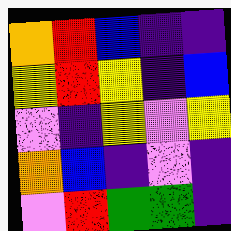[["orange", "red", "blue", "indigo", "indigo"], ["yellow", "red", "yellow", "indigo", "blue"], ["violet", "indigo", "yellow", "violet", "yellow"], ["orange", "blue", "indigo", "violet", "indigo"], ["violet", "red", "green", "green", "indigo"]]